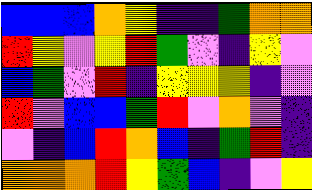[["blue", "blue", "blue", "orange", "yellow", "indigo", "indigo", "green", "orange", "orange"], ["red", "yellow", "violet", "yellow", "red", "green", "violet", "indigo", "yellow", "violet"], ["blue", "green", "violet", "red", "indigo", "yellow", "yellow", "yellow", "indigo", "violet"], ["red", "violet", "blue", "blue", "green", "red", "violet", "orange", "violet", "indigo"], ["violet", "indigo", "blue", "red", "orange", "blue", "indigo", "green", "red", "indigo"], ["orange", "orange", "orange", "red", "yellow", "green", "blue", "indigo", "violet", "yellow"]]